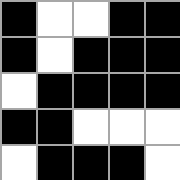[["black", "white", "white", "black", "black"], ["black", "white", "black", "black", "black"], ["white", "black", "black", "black", "black"], ["black", "black", "white", "white", "white"], ["white", "black", "black", "black", "white"]]